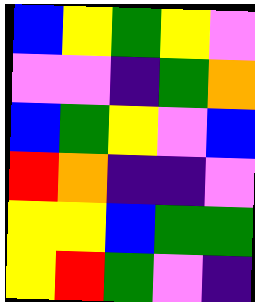[["blue", "yellow", "green", "yellow", "violet"], ["violet", "violet", "indigo", "green", "orange"], ["blue", "green", "yellow", "violet", "blue"], ["red", "orange", "indigo", "indigo", "violet"], ["yellow", "yellow", "blue", "green", "green"], ["yellow", "red", "green", "violet", "indigo"]]